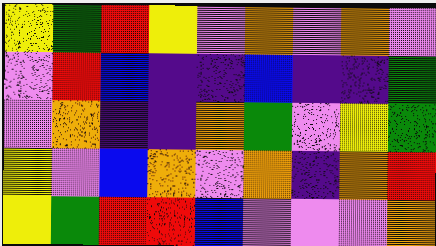[["yellow", "green", "red", "yellow", "violet", "orange", "violet", "orange", "violet"], ["violet", "red", "blue", "indigo", "indigo", "blue", "indigo", "indigo", "green"], ["violet", "orange", "indigo", "indigo", "orange", "green", "violet", "yellow", "green"], ["yellow", "violet", "blue", "orange", "violet", "orange", "indigo", "orange", "red"], ["yellow", "green", "red", "red", "blue", "violet", "violet", "violet", "orange"]]